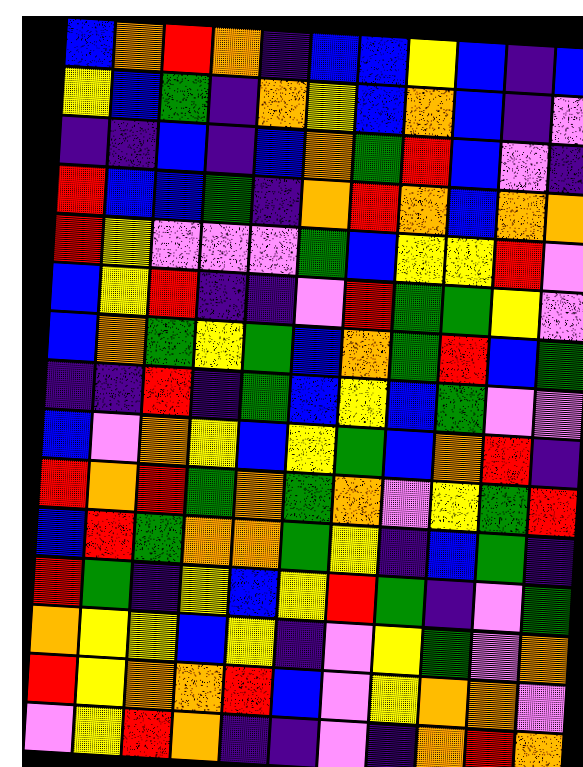[["blue", "orange", "red", "orange", "indigo", "blue", "blue", "yellow", "blue", "indigo", "blue"], ["yellow", "blue", "green", "indigo", "orange", "yellow", "blue", "orange", "blue", "indigo", "violet"], ["indigo", "indigo", "blue", "indigo", "blue", "orange", "green", "red", "blue", "violet", "indigo"], ["red", "blue", "blue", "green", "indigo", "orange", "red", "orange", "blue", "orange", "orange"], ["red", "yellow", "violet", "violet", "violet", "green", "blue", "yellow", "yellow", "red", "violet"], ["blue", "yellow", "red", "indigo", "indigo", "violet", "red", "green", "green", "yellow", "violet"], ["blue", "orange", "green", "yellow", "green", "blue", "orange", "green", "red", "blue", "green"], ["indigo", "indigo", "red", "indigo", "green", "blue", "yellow", "blue", "green", "violet", "violet"], ["blue", "violet", "orange", "yellow", "blue", "yellow", "green", "blue", "orange", "red", "indigo"], ["red", "orange", "red", "green", "orange", "green", "orange", "violet", "yellow", "green", "red"], ["blue", "red", "green", "orange", "orange", "green", "yellow", "indigo", "blue", "green", "indigo"], ["red", "green", "indigo", "yellow", "blue", "yellow", "red", "green", "indigo", "violet", "green"], ["orange", "yellow", "yellow", "blue", "yellow", "indigo", "violet", "yellow", "green", "violet", "orange"], ["red", "yellow", "orange", "orange", "red", "blue", "violet", "yellow", "orange", "orange", "violet"], ["violet", "yellow", "red", "orange", "indigo", "indigo", "violet", "indigo", "orange", "red", "orange"]]